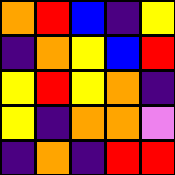[["orange", "red", "blue", "indigo", "yellow"], ["indigo", "orange", "yellow", "blue", "red"], ["yellow", "red", "yellow", "orange", "indigo"], ["yellow", "indigo", "orange", "orange", "violet"], ["indigo", "orange", "indigo", "red", "red"]]